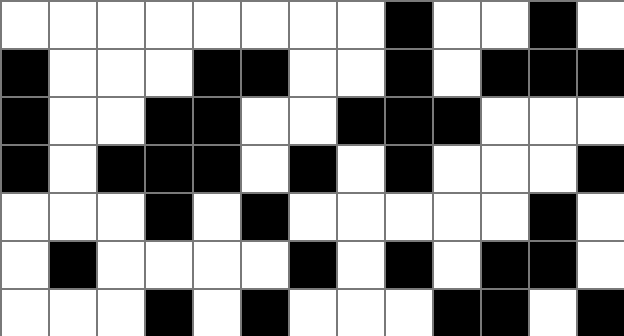[["white", "white", "white", "white", "white", "white", "white", "white", "black", "white", "white", "black", "white"], ["black", "white", "white", "white", "black", "black", "white", "white", "black", "white", "black", "black", "black"], ["black", "white", "white", "black", "black", "white", "white", "black", "black", "black", "white", "white", "white"], ["black", "white", "black", "black", "black", "white", "black", "white", "black", "white", "white", "white", "black"], ["white", "white", "white", "black", "white", "black", "white", "white", "white", "white", "white", "black", "white"], ["white", "black", "white", "white", "white", "white", "black", "white", "black", "white", "black", "black", "white"], ["white", "white", "white", "black", "white", "black", "white", "white", "white", "black", "black", "white", "black"]]